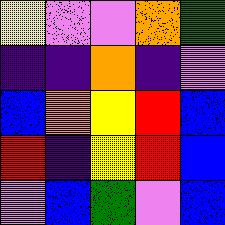[["yellow", "violet", "violet", "orange", "green"], ["indigo", "indigo", "orange", "indigo", "violet"], ["blue", "orange", "yellow", "red", "blue"], ["red", "indigo", "yellow", "red", "blue"], ["violet", "blue", "green", "violet", "blue"]]